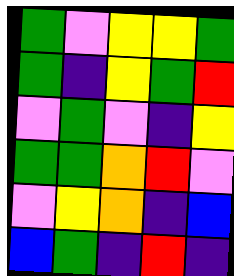[["green", "violet", "yellow", "yellow", "green"], ["green", "indigo", "yellow", "green", "red"], ["violet", "green", "violet", "indigo", "yellow"], ["green", "green", "orange", "red", "violet"], ["violet", "yellow", "orange", "indigo", "blue"], ["blue", "green", "indigo", "red", "indigo"]]